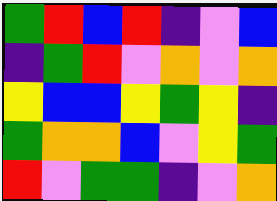[["green", "red", "blue", "red", "indigo", "violet", "blue"], ["indigo", "green", "red", "violet", "orange", "violet", "orange"], ["yellow", "blue", "blue", "yellow", "green", "yellow", "indigo"], ["green", "orange", "orange", "blue", "violet", "yellow", "green"], ["red", "violet", "green", "green", "indigo", "violet", "orange"]]